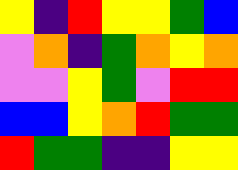[["yellow", "indigo", "red", "yellow", "yellow", "green", "blue"], ["violet", "orange", "indigo", "green", "orange", "yellow", "orange"], ["violet", "violet", "yellow", "green", "violet", "red", "red"], ["blue", "blue", "yellow", "orange", "red", "green", "green"], ["red", "green", "green", "indigo", "indigo", "yellow", "yellow"]]